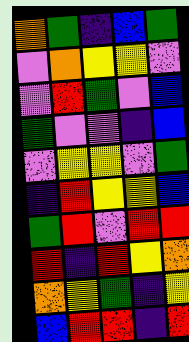[["orange", "green", "indigo", "blue", "green"], ["violet", "orange", "yellow", "yellow", "violet"], ["violet", "red", "green", "violet", "blue"], ["green", "violet", "violet", "indigo", "blue"], ["violet", "yellow", "yellow", "violet", "green"], ["indigo", "red", "yellow", "yellow", "blue"], ["green", "red", "violet", "red", "red"], ["red", "indigo", "red", "yellow", "orange"], ["orange", "yellow", "green", "indigo", "yellow"], ["blue", "red", "red", "indigo", "red"]]